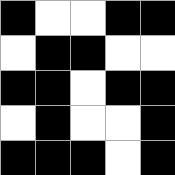[["black", "white", "white", "black", "black"], ["white", "black", "black", "white", "white"], ["black", "black", "white", "black", "black"], ["white", "black", "white", "white", "black"], ["black", "black", "black", "white", "black"]]